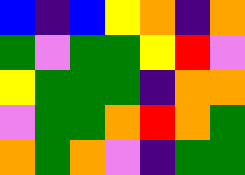[["blue", "indigo", "blue", "yellow", "orange", "indigo", "orange"], ["green", "violet", "green", "green", "yellow", "red", "violet"], ["yellow", "green", "green", "green", "indigo", "orange", "orange"], ["violet", "green", "green", "orange", "red", "orange", "green"], ["orange", "green", "orange", "violet", "indigo", "green", "green"]]